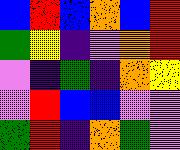[["blue", "red", "blue", "orange", "blue", "red"], ["green", "yellow", "indigo", "violet", "orange", "red"], ["violet", "indigo", "green", "indigo", "orange", "yellow"], ["violet", "red", "blue", "blue", "violet", "violet"], ["green", "red", "indigo", "orange", "green", "violet"]]